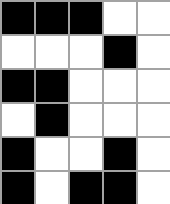[["black", "black", "black", "white", "white"], ["white", "white", "white", "black", "white"], ["black", "black", "white", "white", "white"], ["white", "black", "white", "white", "white"], ["black", "white", "white", "black", "white"], ["black", "white", "black", "black", "white"]]